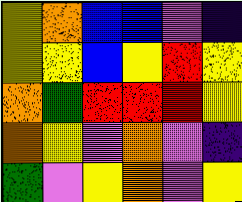[["yellow", "orange", "blue", "blue", "violet", "indigo"], ["yellow", "yellow", "blue", "yellow", "red", "yellow"], ["orange", "green", "red", "red", "red", "yellow"], ["orange", "yellow", "violet", "orange", "violet", "indigo"], ["green", "violet", "yellow", "orange", "violet", "yellow"]]